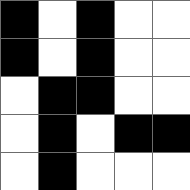[["black", "white", "black", "white", "white"], ["black", "white", "black", "white", "white"], ["white", "black", "black", "white", "white"], ["white", "black", "white", "black", "black"], ["white", "black", "white", "white", "white"]]